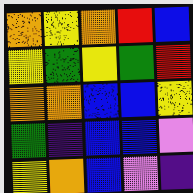[["orange", "yellow", "orange", "red", "blue"], ["yellow", "green", "yellow", "green", "red"], ["orange", "orange", "blue", "blue", "yellow"], ["green", "indigo", "blue", "blue", "violet"], ["yellow", "orange", "blue", "violet", "indigo"]]